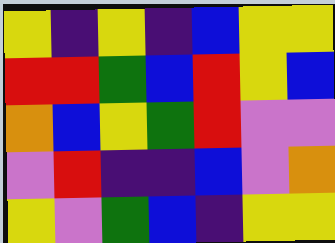[["yellow", "indigo", "yellow", "indigo", "blue", "yellow", "yellow"], ["red", "red", "green", "blue", "red", "yellow", "blue"], ["orange", "blue", "yellow", "green", "red", "violet", "violet"], ["violet", "red", "indigo", "indigo", "blue", "violet", "orange"], ["yellow", "violet", "green", "blue", "indigo", "yellow", "yellow"]]